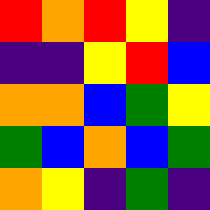[["red", "orange", "red", "yellow", "indigo"], ["indigo", "indigo", "yellow", "red", "blue"], ["orange", "orange", "blue", "green", "yellow"], ["green", "blue", "orange", "blue", "green"], ["orange", "yellow", "indigo", "green", "indigo"]]